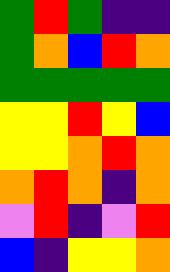[["green", "red", "green", "indigo", "indigo"], ["green", "orange", "blue", "red", "orange"], ["green", "green", "green", "green", "green"], ["yellow", "yellow", "red", "yellow", "blue"], ["yellow", "yellow", "orange", "red", "orange"], ["orange", "red", "orange", "indigo", "orange"], ["violet", "red", "indigo", "violet", "red"], ["blue", "indigo", "yellow", "yellow", "orange"]]